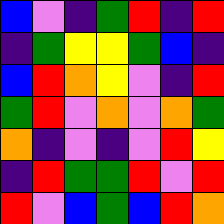[["blue", "violet", "indigo", "green", "red", "indigo", "red"], ["indigo", "green", "yellow", "yellow", "green", "blue", "indigo"], ["blue", "red", "orange", "yellow", "violet", "indigo", "red"], ["green", "red", "violet", "orange", "violet", "orange", "green"], ["orange", "indigo", "violet", "indigo", "violet", "red", "yellow"], ["indigo", "red", "green", "green", "red", "violet", "red"], ["red", "violet", "blue", "green", "blue", "red", "orange"]]